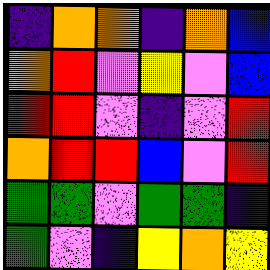[["indigo", "orange", "orange", "indigo", "orange", "blue"], ["orange", "red", "violet", "yellow", "violet", "blue"], ["red", "red", "violet", "indigo", "violet", "red"], ["orange", "red", "red", "blue", "violet", "red"], ["green", "green", "violet", "green", "green", "indigo"], ["green", "violet", "indigo", "yellow", "orange", "yellow"]]